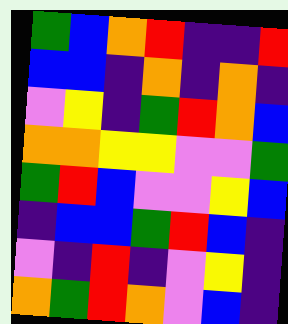[["green", "blue", "orange", "red", "indigo", "indigo", "red"], ["blue", "blue", "indigo", "orange", "indigo", "orange", "indigo"], ["violet", "yellow", "indigo", "green", "red", "orange", "blue"], ["orange", "orange", "yellow", "yellow", "violet", "violet", "green"], ["green", "red", "blue", "violet", "violet", "yellow", "blue"], ["indigo", "blue", "blue", "green", "red", "blue", "indigo"], ["violet", "indigo", "red", "indigo", "violet", "yellow", "indigo"], ["orange", "green", "red", "orange", "violet", "blue", "indigo"]]